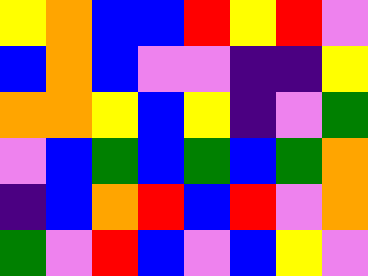[["yellow", "orange", "blue", "blue", "red", "yellow", "red", "violet"], ["blue", "orange", "blue", "violet", "violet", "indigo", "indigo", "yellow"], ["orange", "orange", "yellow", "blue", "yellow", "indigo", "violet", "green"], ["violet", "blue", "green", "blue", "green", "blue", "green", "orange"], ["indigo", "blue", "orange", "red", "blue", "red", "violet", "orange"], ["green", "violet", "red", "blue", "violet", "blue", "yellow", "violet"]]